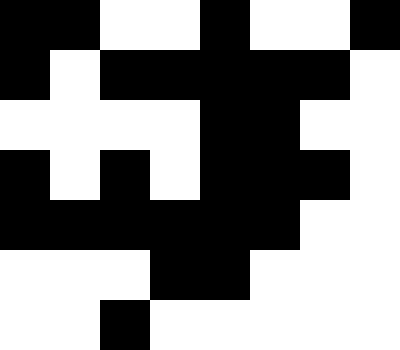[["black", "black", "white", "white", "black", "white", "white", "black"], ["black", "white", "black", "black", "black", "black", "black", "white"], ["white", "white", "white", "white", "black", "black", "white", "white"], ["black", "white", "black", "white", "black", "black", "black", "white"], ["black", "black", "black", "black", "black", "black", "white", "white"], ["white", "white", "white", "black", "black", "white", "white", "white"], ["white", "white", "black", "white", "white", "white", "white", "white"]]